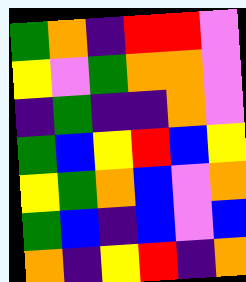[["green", "orange", "indigo", "red", "red", "violet"], ["yellow", "violet", "green", "orange", "orange", "violet"], ["indigo", "green", "indigo", "indigo", "orange", "violet"], ["green", "blue", "yellow", "red", "blue", "yellow"], ["yellow", "green", "orange", "blue", "violet", "orange"], ["green", "blue", "indigo", "blue", "violet", "blue"], ["orange", "indigo", "yellow", "red", "indigo", "orange"]]